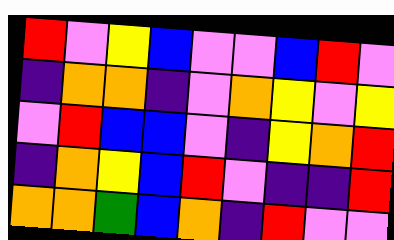[["red", "violet", "yellow", "blue", "violet", "violet", "blue", "red", "violet"], ["indigo", "orange", "orange", "indigo", "violet", "orange", "yellow", "violet", "yellow"], ["violet", "red", "blue", "blue", "violet", "indigo", "yellow", "orange", "red"], ["indigo", "orange", "yellow", "blue", "red", "violet", "indigo", "indigo", "red"], ["orange", "orange", "green", "blue", "orange", "indigo", "red", "violet", "violet"]]